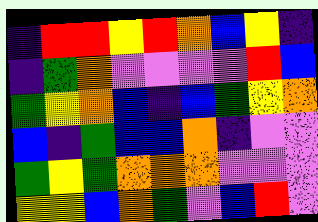[["indigo", "red", "red", "yellow", "red", "orange", "blue", "yellow", "indigo"], ["indigo", "green", "orange", "violet", "violet", "violet", "violet", "red", "blue"], ["green", "yellow", "orange", "blue", "indigo", "blue", "green", "yellow", "orange"], ["blue", "indigo", "green", "blue", "blue", "orange", "indigo", "violet", "violet"], ["green", "yellow", "green", "orange", "orange", "orange", "violet", "violet", "violet"], ["yellow", "yellow", "blue", "orange", "green", "violet", "blue", "red", "violet"]]